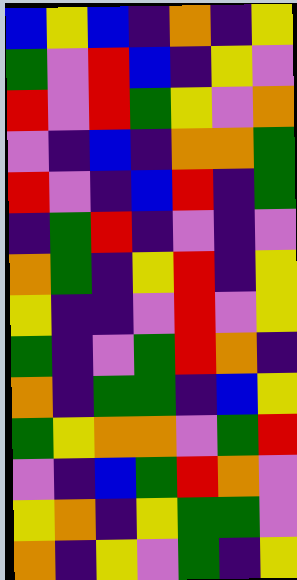[["blue", "yellow", "blue", "indigo", "orange", "indigo", "yellow"], ["green", "violet", "red", "blue", "indigo", "yellow", "violet"], ["red", "violet", "red", "green", "yellow", "violet", "orange"], ["violet", "indigo", "blue", "indigo", "orange", "orange", "green"], ["red", "violet", "indigo", "blue", "red", "indigo", "green"], ["indigo", "green", "red", "indigo", "violet", "indigo", "violet"], ["orange", "green", "indigo", "yellow", "red", "indigo", "yellow"], ["yellow", "indigo", "indigo", "violet", "red", "violet", "yellow"], ["green", "indigo", "violet", "green", "red", "orange", "indigo"], ["orange", "indigo", "green", "green", "indigo", "blue", "yellow"], ["green", "yellow", "orange", "orange", "violet", "green", "red"], ["violet", "indigo", "blue", "green", "red", "orange", "violet"], ["yellow", "orange", "indigo", "yellow", "green", "green", "violet"], ["orange", "indigo", "yellow", "violet", "green", "indigo", "yellow"]]